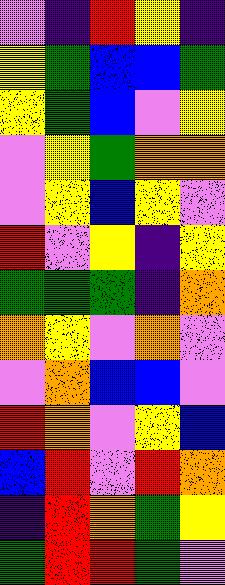[["violet", "indigo", "red", "yellow", "indigo"], ["yellow", "green", "blue", "blue", "green"], ["yellow", "green", "blue", "violet", "yellow"], ["violet", "yellow", "green", "orange", "orange"], ["violet", "yellow", "blue", "yellow", "violet"], ["red", "violet", "yellow", "indigo", "yellow"], ["green", "green", "green", "indigo", "orange"], ["orange", "yellow", "violet", "orange", "violet"], ["violet", "orange", "blue", "blue", "violet"], ["red", "orange", "violet", "yellow", "blue"], ["blue", "red", "violet", "red", "orange"], ["indigo", "red", "orange", "green", "yellow"], ["green", "red", "red", "green", "violet"]]